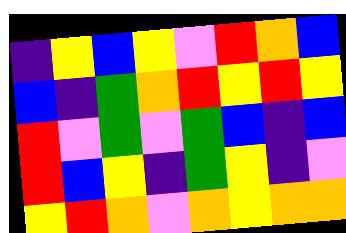[["indigo", "yellow", "blue", "yellow", "violet", "red", "orange", "blue"], ["blue", "indigo", "green", "orange", "red", "yellow", "red", "yellow"], ["red", "violet", "green", "violet", "green", "blue", "indigo", "blue"], ["red", "blue", "yellow", "indigo", "green", "yellow", "indigo", "violet"], ["yellow", "red", "orange", "violet", "orange", "yellow", "orange", "orange"]]